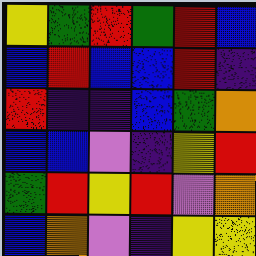[["yellow", "green", "red", "green", "red", "blue"], ["blue", "red", "blue", "blue", "red", "indigo"], ["red", "indigo", "indigo", "blue", "green", "orange"], ["blue", "blue", "violet", "indigo", "yellow", "red"], ["green", "red", "yellow", "red", "violet", "orange"], ["blue", "orange", "violet", "indigo", "yellow", "yellow"]]